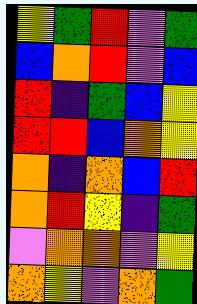[["yellow", "green", "red", "violet", "green"], ["blue", "orange", "red", "violet", "blue"], ["red", "indigo", "green", "blue", "yellow"], ["red", "red", "blue", "orange", "yellow"], ["orange", "indigo", "orange", "blue", "red"], ["orange", "red", "yellow", "indigo", "green"], ["violet", "orange", "orange", "violet", "yellow"], ["orange", "yellow", "violet", "orange", "green"]]